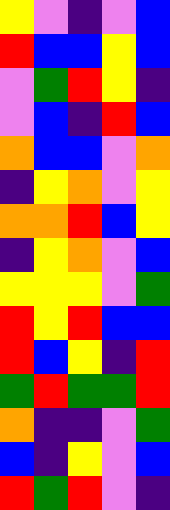[["yellow", "violet", "indigo", "violet", "blue"], ["red", "blue", "blue", "yellow", "blue"], ["violet", "green", "red", "yellow", "indigo"], ["violet", "blue", "indigo", "red", "blue"], ["orange", "blue", "blue", "violet", "orange"], ["indigo", "yellow", "orange", "violet", "yellow"], ["orange", "orange", "red", "blue", "yellow"], ["indigo", "yellow", "orange", "violet", "blue"], ["yellow", "yellow", "yellow", "violet", "green"], ["red", "yellow", "red", "blue", "blue"], ["red", "blue", "yellow", "indigo", "red"], ["green", "red", "green", "green", "red"], ["orange", "indigo", "indigo", "violet", "green"], ["blue", "indigo", "yellow", "violet", "blue"], ["red", "green", "red", "violet", "indigo"]]